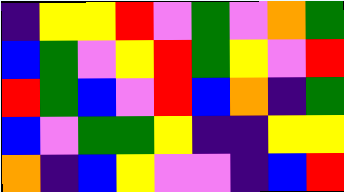[["indigo", "yellow", "yellow", "red", "violet", "green", "violet", "orange", "green"], ["blue", "green", "violet", "yellow", "red", "green", "yellow", "violet", "red"], ["red", "green", "blue", "violet", "red", "blue", "orange", "indigo", "green"], ["blue", "violet", "green", "green", "yellow", "indigo", "indigo", "yellow", "yellow"], ["orange", "indigo", "blue", "yellow", "violet", "violet", "indigo", "blue", "red"]]